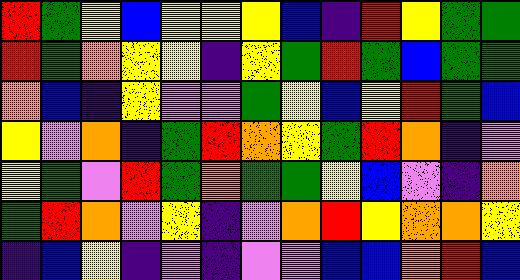[["red", "green", "yellow", "blue", "yellow", "yellow", "yellow", "blue", "indigo", "red", "yellow", "green", "green"], ["red", "green", "orange", "yellow", "yellow", "indigo", "yellow", "green", "red", "green", "blue", "green", "green"], ["orange", "blue", "indigo", "yellow", "violet", "violet", "green", "yellow", "blue", "yellow", "red", "green", "blue"], ["yellow", "violet", "orange", "indigo", "green", "red", "orange", "yellow", "green", "red", "orange", "indigo", "violet"], ["yellow", "green", "violet", "red", "green", "orange", "green", "green", "yellow", "blue", "violet", "indigo", "orange"], ["green", "red", "orange", "violet", "yellow", "indigo", "violet", "orange", "red", "yellow", "orange", "orange", "yellow"], ["indigo", "blue", "yellow", "indigo", "violet", "indigo", "violet", "violet", "blue", "blue", "orange", "red", "blue"]]